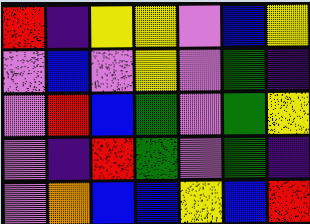[["red", "indigo", "yellow", "yellow", "violet", "blue", "yellow"], ["violet", "blue", "violet", "yellow", "violet", "green", "indigo"], ["violet", "red", "blue", "green", "violet", "green", "yellow"], ["violet", "indigo", "red", "green", "violet", "green", "indigo"], ["violet", "orange", "blue", "blue", "yellow", "blue", "red"]]